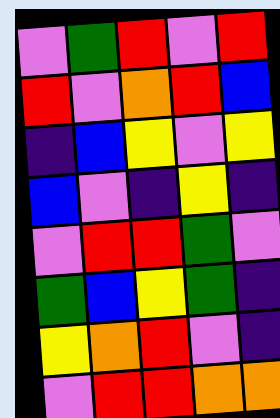[["violet", "green", "red", "violet", "red"], ["red", "violet", "orange", "red", "blue"], ["indigo", "blue", "yellow", "violet", "yellow"], ["blue", "violet", "indigo", "yellow", "indigo"], ["violet", "red", "red", "green", "violet"], ["green", "blue", "yellow", "green", "indigo"], ["yellow", "orange", "red", "violet", "indigo"], ["violet", "red", "red", "orange", "orange"]]